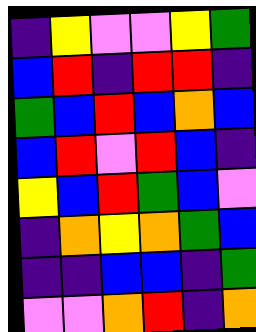[["indigo", "yellow", "violet", "violet", "yellow", "green"], ["blue", "red", "indigo", "red", "red", "indigo"], ["green", "blue", "red", "blue", "orange", "blue"], ["blue", "red", "violet", "red", "blue", "indigo"], ["yellow", "blue", "red", "green", "blue", "violet"], ["indigo", "orange", "yellow", "orange", "green", "blue"], ["indigo", "indigo", "blue", "blue", "indigo", "green"], ["violet", "violet", "orange", "red", "indigo", "orange"]]